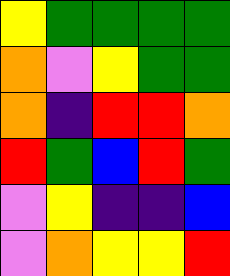[["yellow", "green", "green", "green", "green"], ["orange", "violet", "yellow", "green", "green"], ["orange", "indigo", "red", "red", "orange"], ["red", "green", "blue", "red", "green"], ["violet", "yellow", "indigo", "indigo", "blue"], ["violet", "orange", "yellow", "yellow", "red"]]